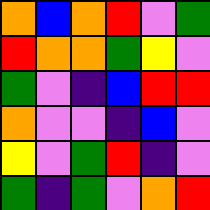[["orange", "blue", "orange", "red", "violet", "green"], ["red", "orange", "orange", "green", "yellow", "violet"], ["green", "violet", "indigo", "blue", "red", "red"], ["orange", "violet", "violet", "indigo", "blue", "violet"], ["yellow", "violet", "green", "red", "indigo", "violet"], ["green", "indigo", "green", "violet", "orange", "red"]]